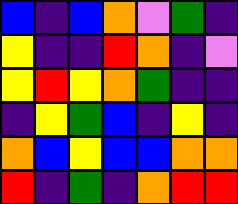[["blue", "indigo", "blue", "orange", "violet", "green", "indigo"], ["yellow", "indigo", "indigo", "red", "orange", "indigo", "violet"], ["yellow", "red", "yellow", "orange", "green", "indigo", "indigo"], ["indigo", "yellow", "green", "blue", "indigo", "yellow", "indigo"], ["orange", "blue", "yellow", "blue", "blue", "orange", "orange"], ["red", "indigo", "green", "indigo", "orange", "red", "red"]]